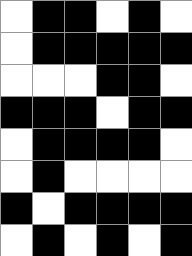[["white", "black", "black", "white", "black", "white"], ["white", "black", "black", "black", "black", "black"], ["white", "white", "white", "black", "black", "white"], ["black", "black", "black", "white", "black", "black"], ["white", "black", "black", "black", "black", "white"], ["white", "black", "white", "white", "white", "white"], ["black", "white", "black", "black", "black", "black"], ["white", "black", "white", "black", "white", "black"]]